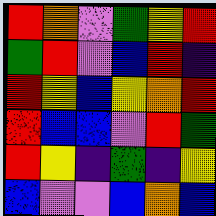[["red", "orange", "violet", "green", "yellow", "red"], ["green", "red", "violet", "blue", "red", "indigo"], ["red", "yellow", "blue", "yellow", "orange", "red"], ["red", "blue", "blue", "violet", "red", "green"], ["red", "yellow", "indigo", "green", "indigo", "yellow"], ["blue", "violet", "violet", "blue", "orange", "blue"]]